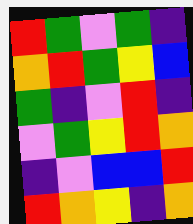[["red", "green", "violet", "green", "indigo"], ["orange", "red", "green", "yellow", "blue"], ["green", "indigo", "violet", "red", "indigo"], ["violet", "green", "yellow", "red", "orange"], ["indigo", "violet", "blue", "blue", "red"], ["red", "orange", "yellow", "indigo", "orange"]]